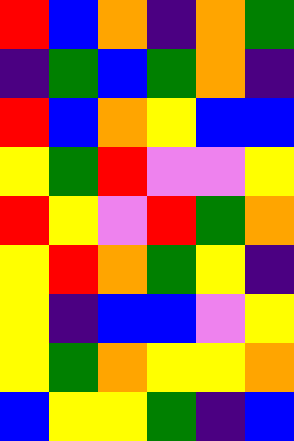[["red", "blue", "orange", "indigo", "orange", "green"], ["indigo", "green", "blue", "green", "orange", "indigo"], ["red", "blue", "orange", "yellow", "blue", "blue"], ["yellow", "green", "red", "violet", "violet", "yellow"], ["red", "yellow", "violet", "red", "green", "orange"], ["yellow", "red", "orange", "green", "yellow", "indigo"], ["yellow", "indigo", "blue", "blue", "violet", "yellow"], ["yellow", "green", "orange", "yellow", "yellow", "orange"], ["blue", "yellow", "yellow", "green", "indigo", "blue"]]